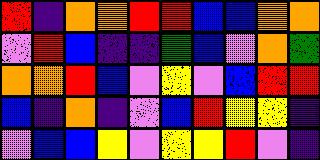[["red", "indigo", "orange", "orange", "red", "red", "blue", "blue", "orange", "orange"], ["violet", "red", "blue", "indigo", "indigo", "green", "blue", "violet", "orange", "green"], ["orange", "orange", "red", "blue", "violet", "yellow", "violet", "blue", "red", "red"], ["blue", "indigo", "orange", "indigo", "violet", "blue", "red", "yellow", "yellow", "indigo"], ["violet", "blue", "blue", "yellow", "violet", "yellow", "yellow", "red", "violet", "indigo"]]